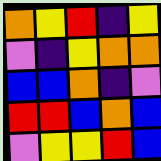[["orange", "yellow", "red", "indigo", "yellow"], ["violet", "indigo", "yellow", "orange", "orange"], ["blue", "blue", "orange", "indigo", "violet"], ["red", "red", "blue", "orange", "blue"], ["violet", "yellow", "yellow", "red", "blue"]]